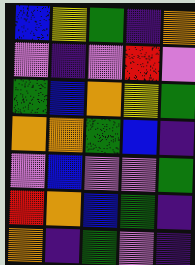[["blue", "yellow", "green", "indigo", "orange"], ["violet", "indigo", "violet", "red", "violet"], ["green", "blue", "orange", "yellow", "green"], ["orange", "orange", "green", "blue", "indigo"], ["violet", "blue", "violet", "violet", "green"], ["red", "orange", "blue", "green", "indigo"], ["orange", "indigo", "green", "violet", "indigo"]]